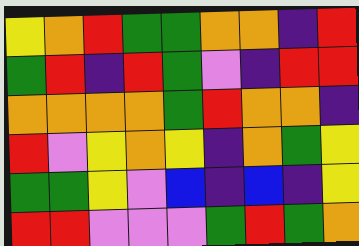[["yellow", "orange", "red", "green", "green", "orange", "orange", "indigo", "red"], ["green", "red", "indigo", "red", "green", "violet", "indigo", "red", "red"], ["orange", "orange", "orange", "orange", "green", "red", "orange", "orange", "indigo"], ["red", "violet", "yellow", "orange", "yellow", "indigo", "orange", "green", "yellow"], ["green", "green", "yellow", "violet", "blue", "indigo", "blue", "indigo", "yellow"], ["red", "red", "violet", "violet", "violet", "green", "red", "green", "orange"]]